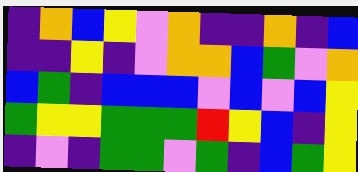[["indigo", "orange", "blue", "yellow", "violet", "orange", "indigo", "indigo", "orange", "indigo", "blue"], ["indigo", "indigo", "yellow", "indigo", "violet", "orange", "orange", "blue", "green", "violet", "orange"], ["blue", "green", "indigo", "blue", "blue", "blue", "violet", "blue", "violet", "blue", "yellow"], ["green", "yellow", "yellow", "green", "green", "green", "red", "yellow", "blue", "indigo", "yellow"], ["indigo", "violet", "indigo", "green", "green", "violet", "green", "indigo", "blue", "green", "yellow"]]